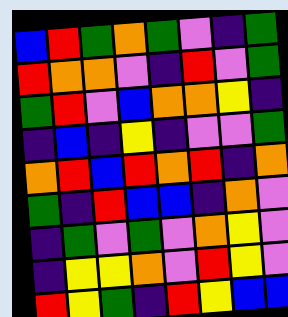[["blue", "red", "green", "orange", "green", "violet", "indigo", "green"], ["red", "orange", "orange", "violet", "indigo", "red", "violet", "green"], ["green", "red", "violet", "blue", "orange", "orange", "yellow", "indigo"], ["indigo", "blue", "indigo", "yellow", "indigo", "violet", "violet", "green"], ["orange", "red", "blue", "red", "orange", "red", "indigo", "orange"], ["green", "indigo", "red", "blue", "blue", "indigo", "orange", "violet"], ["indigo", "green", "violet", "green", "violet", "orange", "yellow", "violet"], ["indigo", "yellow", "yellow", "orange", "violet", "red", "yellow", "violet"], ["red", "yellow", "green", "indigo", "red", "yellow", "blue", "blue"]]